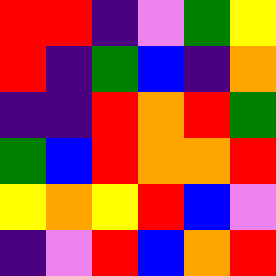[["red", "red", "indigo", "violet", "green", "yellow"], ["red", "indigo", "green", "blue", "indigo", "orange"], ["indigo", "indigo", "red", "orange", "red", "green"], ["green", "blue", "red", "orange", "orange", "red"], ["yellow", "orange", "yellow", "red", "blue", "violet"], ["indigo", "violet", "red", "blue", "orange", "red"]]